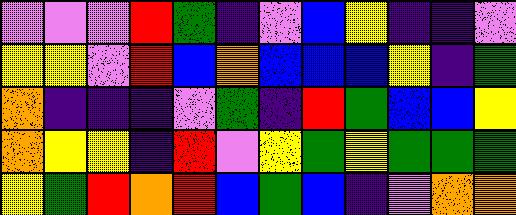[["violet", "violet", "violet", "red", "green", "indigo", "violet", "blue", "yellow", "indigo", "indigo", "violet"], ["yellow", "yellow", "violet", "red", "blue", "orange", "blue", "blue", "blue", "yellow", "indigo", "green"], ["orange", "indigo", "indigo", "indigo", "violet", "green", "indigo", "red", "green", "blue", "blue", "yellow"], ["orange", "yellow", "yellow", "indigo", "red", "violet", "yellow", "green", "yellow", "green", "green", "green"], ["yellow", "green", "red", "orange", "red", "blue", "green", "blue", "indigo", "violet", "orange", "orange"]]